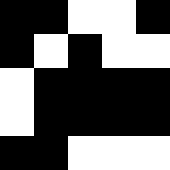[["black", "black", "white", "white", "black"], ["black", "white", "black", "white", "white"], ["white", "black", "black", "black", "black"], ["white", "black", "black", "black", "black"], ["black", "black", "white", "white", "white"]]